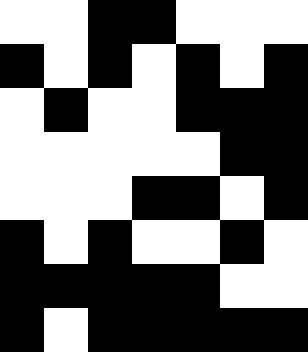[["white", "white", "black", "black", "white", "white", "white"], ["black", "white", "black", "white", "black", "white", "black"], ["white", "black", "white", "white", "black", "black", "black"], ["white", "white", "white", "white", "white", "black", "black"], ["white", "white", "white", "black", "black", "white", "black"], ["black", "white", "black", "white", "white", "black", "white"], ["black", "black", "black", "black", "black", "white", "white"], ["black", "white", "black", "black", "black", "black", "black"]]